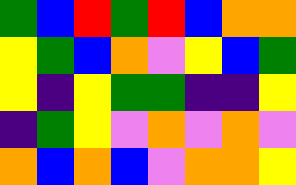[["green", "blue", "red", "green", "red", "blue", "orange", "orange"], ["yellow", "green", "blue", "orange", "violet", "yellow", "blue", "green"], ["yellow", "indigo", "yellow", "green", "green", "indigo", "indigo", "yellow"], ["indigo", "green", "yellow", "violet", "orange", "violet", "orange", "violet"], ["orange", "blue", "orange", "blue", "violet", "orange", "orange", "yellow"]]